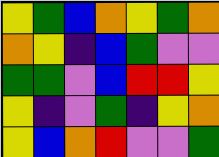[["yellow", "green", "blue", "orange", "yellow", "green", "orange"], ["orange", "yellow", "indigo", "blue", "green", "violet", "violet"], ["green", "green", "violet", "blue", "red", "red", "yellow"], ["yellow", "indigo", "violet", "green", "indigo", "yellow", "orange"], ["yellow", "blue", "orange", "red", "violet", "violet", "green"]]